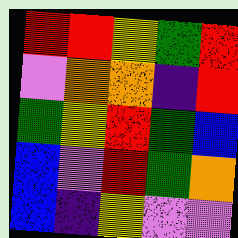[["red", "red", "yellow", "green", "red"], ["violet", "orange", "orange", "indigo", "red"], ["green", "yellow", "red", "green", "blue"], ["blue", "violet", "red", "green", "orange"], ["blue", "indigo", "yellow", "violet", "violet"]]